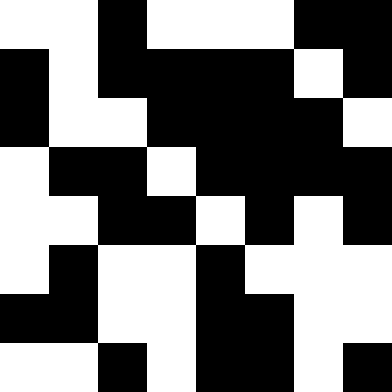[["white", "white", "black", "white", "white", "white", "black", "black"], ["black", "white", "black", "black", "black", "black", "white", "black"], ["black", "white", "white", "black", "black", "black", "black", "white"], ["white", "black", "black", "white", "black", "black", "black", "black"], ["white", "white", "black", "black", "white", "black", "white", "black"], ["white", "black", "white", "white", "black", "white", "white", "white"], ["black", "black", "white", "white", "black", "black", "white", "white"], ["white", "white", "black", "white", "black", "black", "white", "black"]]